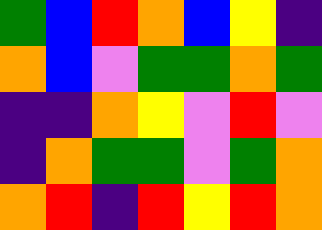[["green", "blue", "red", "orange", "blue", "yellow", "indigo"], ["orange", "blue", "violet", "green", "green", "orange", "green"], ["indigo", "indigo", "orange", "yellow", "violet", "red", "violet"], ["indigo", "orange", "green", "green", "violet", "green", "orange"], ["orange", "red", "indigo", "red", "yellow", "red", "orange"]]